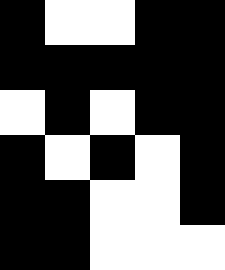[["black", "white", "white", "black", "black"], ["black", "black", "black", "black", "black"], ["white", "black", "white", "black", "black"], ["black", "white", "black", "white", "black"], ["black", "black", "white", "white", "black"], ["black", "black", "white", "white", "white"]]